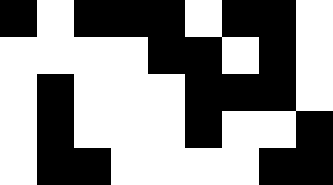[["black", "white", "black", "black", "black", "white", "black", "black", "white"], ["white", "white", "white", "white", "black", "black", "white", "black", "white"], ["white", "black", "white", "white", "white", "black", "black", "black", "white"], ["white", "black", "white", "white", "white", "black", "white", "white", "black"], ["white", "black", "black", "white", "white", "white", "white", "black", "black"]]